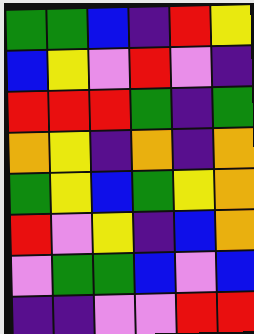[["green", "green", "blue", "indigo", "red", "yellow"], ["blue", "yellow", "violet", "red", "violet", "indigo"], ["red", "red", "red", "green", "indigo", "green"], ["orange", "yellow", "indigo", "orange", "indigo", "orange"], ["green", "yellow", "blue", "green", "yellow", "orange"], ["red", "violet", "yellow", "indigo", "blue", "orange"], ["violet", "green", "green", "blue", "violet", "blue"], ["indigo", "indigo", "violet", "violet", "red", "red"]]